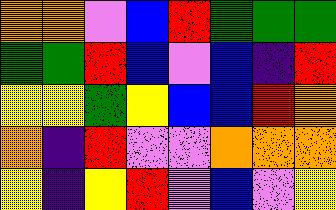[["orange", "orange", "violet", "blue", "red", "green", "green", "green"], ["green", "green", "red", "blue", "violet", "blue", "indigo", "red"], ["yellow", "yellow", "green", "yellow", "blue", "blue", "red", "orange"], ["orange", "indigo", "red", "violet", "violet", "orange", "orange", "orange"], ["yellow", "indigo", "yellow", "red", "violet", "blue", "violet", "yellow"]]